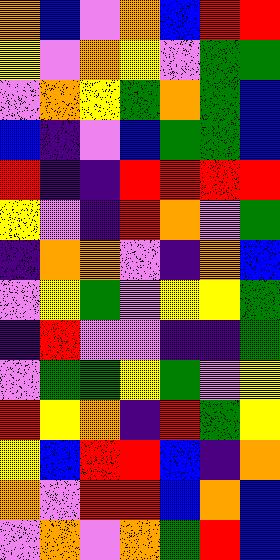[["orange", "blue", "violet", "orange", "blue", "red", "red"], ["yellow", "violet", "orange", "yellow", "violet", "green", "green"], ["violet", "orange", "yellow", "green", "orange", "green", "blue"], ["blue", "indigo", "violet", "blue", "green", "green", "blue"], ["red", "indigo", "indigo", "red", "red", "red", "red"], ["yellow", "violet", "indigo", "red", "orange", "violet", "green"], ["indigo", "orange", "orange", "violet", "indigo", "orange", "blue"], ["violet", "yellow", "green", "violet", "yellow", "yellow", "green"], ["indigo", "red", "violet", "violet", "indigo", "indigo", "green"], ["violet", "green", "green", "yellow", "green", "violet", "yellow"], ["red", "yellow", "orange", "indigo", "red", "green", "yellow"], ["yellow", "blue", "red", "red", "blue", "indigo", "orange"], ["orange", "violet", "red", "red", "blue", "orange", "blue"], ["violet", "orange", "violet", "orange", "green", "red", "blue"]]